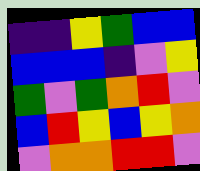[["indigo", "indigo", "yellow", "green", "blue", "blue"], ["blue", "blue", "blue", "indigo", "violet", "yellow"], ["green", "violet", "green", "orange", "red", "violet"], ["blue", "red", "yellow", "blue", "yellow", "orange"], ["violet", "orange", "orange", "red", "red", "violet"]]